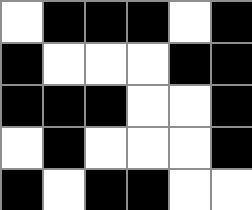[["white", "black", "black", "black", "white", "black"], ["black", "white", "white", "white", "black", "black"], ["black", "black", "black", "white", "white", "black"], ["white", "black", "white", "white", "white", "black"], ["black", "white", "black", "black", "white", "white"]]